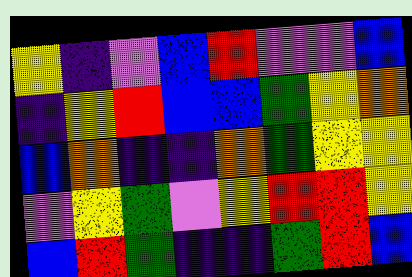[["yellow", "indigo", "violet", "blue", "red", "violet", "violet", "blue"], ["indigo", "yellow", "red", "blue", "blue", "green", "yellow", "orange"], ["blue", "orange", "indigo", "indigo", "orange", "green", "yellow", "yellow"], ["violet", "yellow", "green", "violet", "yellow", "red", "red", "yellow"], ["blue", "red", "green", "indigo", "indigo", "green", "red", "blue"]]